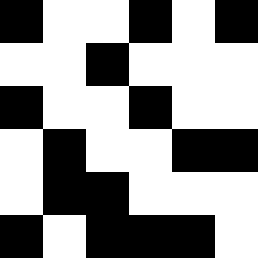[["black", "white", "white", "black", "white", "black"], ["white", "white", "black", "white", "white", "white"], ["black", "white", "white", "black", "white", "white"], ["white", "black", "white", "white", "black", "black"], ["white", "black", "black", "white", "white", "white"], ["black", "white", "black", "black", "black", "white"]]